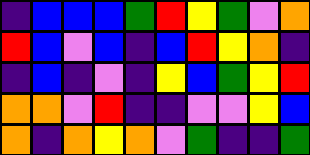[["indigo", "blue", "blue", "blue", "green", "red", "yellow", "green", "violet", "orange"], ["red", "blue", "violet", "blue", "indigo", "blue", "red", "yellow", "orange", "indigo"], ["indigo", "blue", "indigo", "violet", "indigo", "yellow", "blue", "green", "yellow", "red"], ["orange", "orange", "violet", "red", "indigo", "indigo", "violet", "violet", "yellow", "blue"], ["orange", "indigo", "orange", "yellow", "orange", "violet", "green", "indigo", "indigo", "green"]]